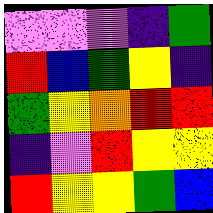[["violet", "violet", "violet", "indigo", "green"], ["red", "blue", "green", "yellow", "indigo"], ["green", "yellow", "orange", "red", "red"], ["indigo", "violet", "red", "yellow", "yellow"], ["red", "yellow", "yellow", "green", "blue"]]